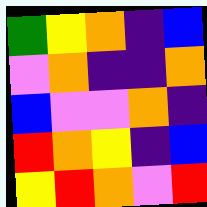[["green", "yellow", "orange", "indigo", "blue"], ["violet", "orange", "indigo", "indigo", "orange"], ["blue", "violet", "violet", "orange", "indigo"], ["red", "orange", "yellow", "indigo", "blue"], ["yellow", "red", "orange", "violet", "red"]]